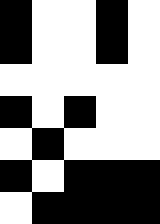[["black", "white", "white", "black", "white"], ["black", "white", "white", "black", "white"], ["white", "white", "white", "white", "white"], ["black", "white", "black", "white", "white"], ["white", "black", "white", "white", "white"], ["black", "white", "black", "black", "black"], ["white", "black", "black", "black", "black"]]